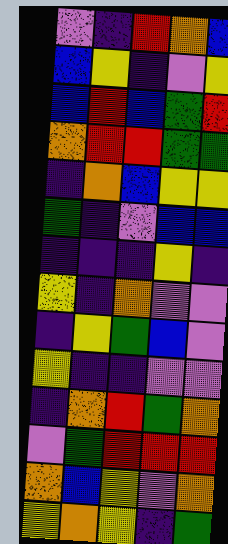[["violet", "indigo", "red", "orange", "blue"], ["blue", "yellow", "indigo", "violet", "yellow"], ["blue", "red", "blue", "green", "red"], ["orange", "red", "red", "green", "green"], ["indigo", "orange", "blue", "yellow", "yellow"], ["green", "indigo", "violet", "blue", "blue"], ["indigo", "indigo", "indigo", "yellow", "indigo"], ["yellow", "indigo", "orange", "violet", "violet"], ["indigo", "yellow", "green", "blue", "violet"], ["yellow", "indigo", "indigo", "violet", "violet"], ["indigo", "orange", "red", "green", "orange"], ["violet", "green", "red", "red", "red"], ["orange", "blue", "yellow", "violet", "orange"], ["yellow", "orange", "yellow", "indigo", "green"]]